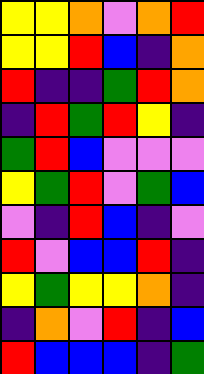[["yellow", "yellow", "orange", "violet", "orange", "red"], ["yellow", "yellow", "red", "blue", "indigo", "orange"], ["red", "indigo", "indigo", "green", "red", "orange"], ["indigo", "red", "green", "red", "yellow", "indigo"], ["green", "red", "blue", "violet", "violet", "violet"], ["yellow", "green", "red", "violet", "green", "blue"], ["violet", "indigo", "red", "blue", "indigo", "violet"], ["red", "violet", "blue", "blue", "red", "indigo"], ["yellow", "green", "yellow", "yellow", "orange", "indigo"], ["indigo", "orange", "violet", "red", "indigo", "blue"], ["red", "blue", "blue", "blue", "indigo", "green"]]